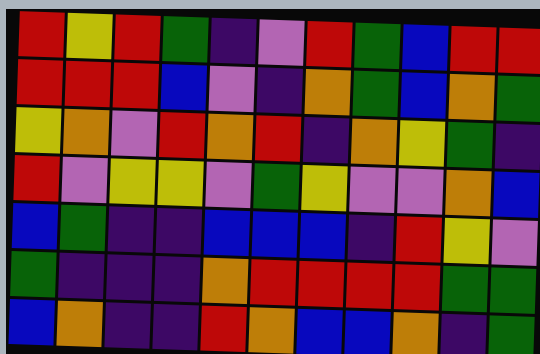[["red", "yellow", "red", "green", "indigo", "violet", "red", "green", "blue", "red", "red"], ["red", "red", "red", "blue", "violet", "indigo", "orange", "green", "blue", "orange", "green"], ["yellow", "orange", "violet", "red", "orange", "red", "indigo", "orange", "yellow", "green", "indigo"], ["red", "violet", "yellow", "yellow", "violet", "green", "yellow", "violet", "violet", "orange", "blue"], ["blue", "green", "indigo", "indigo", "blue", "blue", "blue", "indigo", "red", "yellow", "violet"], ["green", "indigo", "indigo", "indigo", "orange", "red", "red", "red", "red", "green", "green"], ["blue", "orange", "indigo", "indigo", "red", "orange", "blue", "blue", "orange", "indigo", "green"]]